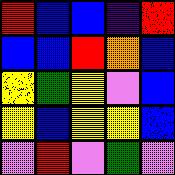[["red", "blue", "blue", "indigo", "red"], ["blue", "blue", "red", "orange", "blue"], ["yellow", "green", "yellow", "violet", "blue"], ["yellow", "blue", "yellow", "yellow", "blue"], ["violet", "red", "violet", "green", "violet"]]